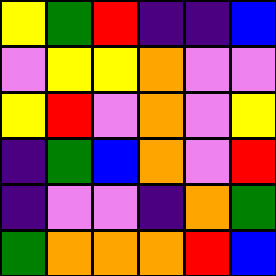[["yellow", "green", "red", "indigo", "indigo", "blue"], ["violet", "yellow", "yellow", "orange", "violet", "violet"], ["yellow", "red", "violet", "orange", "violet", "yellow"], ["indigo", "green", "blue", "orange", "violet", "red"], ["indigo", "violet", "violet", "indigo", "orange", "green"], ["green", "orange", "orange", "orange", "red", "blue"]]